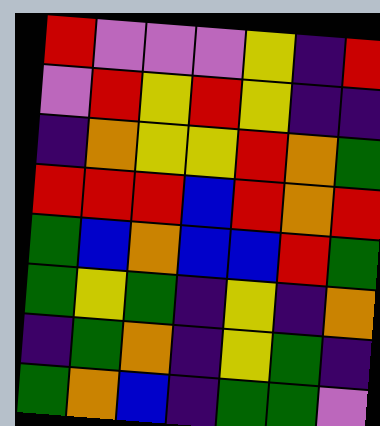[["red", "violet", "violet", "violet", "yellow", "indigo", "red"], ["violet", "red", "yellow", "red", "yellow", "indigo", "indigo"], ["indigo", "orange", "yellow", "yellow", "red", "orange", "green"], ["red", "red", "red", "blue", "red", "orange", "red"], ["green", "blue", "orange", "blue", "blue", "red", "green"], ["green", "yellow", "green", "indigo", "yellow", "indigo", "orange"], ["indigo", "green", "orange", "indigo", "yellow", "green", "indigo"], ["green", "orange", "blue", "indigo", "green", "green", "violet"]]